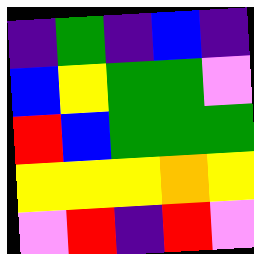[["indigo", "green", "indigo", "blue", "indigo"], ["blue", "yellow", "green", "green", "violet"], ["red", "blue", "green", "green", "green"], ["yellow", "yellow", "yellow", "orange", "yellow"], ["violet", "red", "indigo", "red", "violet"]]